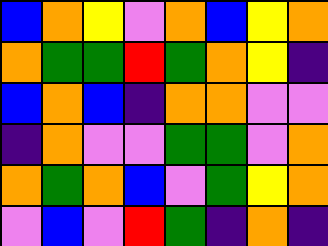[["blue", "orange", "yellow", "violet", "orange", "blue", "yellow", "orange"], ["orange", "green", "green", "red", "green", "orange", "yellow", "indigo"], ["blue", "orange", "blue", "indigo", "orange", "orange", "violet", "violet"], ["indigo", "orange", "violet", "violet", "green", "green", "violet", "orange"], ["orange", "green", "orange", "blue", "violet", "green", "yellow", "orange"], ["violet", "blue", "violet", "red", "green", "indigo", "orange", "indigo"]]